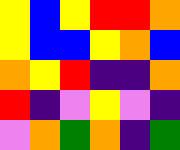[["yellow", "blue", "yellow", "red", "red", "orange"], ["yellow", "blue", "blue", "yellow", "orange", "blue"], ["orange", "yellow", "red", "indigo", "indigo", "orange"], ["red", "indigo", "violet", "yellow", "violet", "indigo"], ["violet", "orange", "green", "orange", "indigo", "green"]]